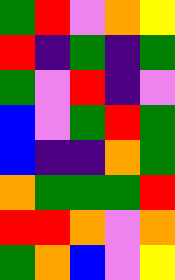[["green", "red", "violet", "orange", "yellow"], ["red", "indigo", "green", "indigo", "green"], ["green", "violet", "red", "indigo", "violet"], ["blue", "violet", "green", "red", "green"], ["blue", "indigo", "indigo", "orange", "green"], ["orange", "green", "green", "green", "red"], ["red", "red", "orange", "violet", "orange"], ["green", "orange", "blue", "violet", "yellow"]]